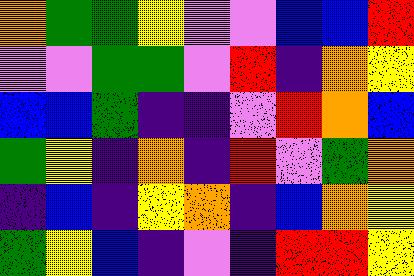[["orange", "green", "green", "yellow", "violet", "violet", "blue", "blue", "red"], ["violet", "violet", "green", "green", "violet", "red", "indigo", "orange", "yellow"], ["blue", "blue", "green", "indigo", "indigo", "violet", "red", "orange", "blue"], ["green", "yellow", "indigo", "orange", "indigo", "red", "violet", "green", "orange"], ["indigo", "blue", "indigo", "yellow", "orange", "indigo", "blue", "orange", "yellow"], ["green", "yellow", "blue", "indigo", "violet", "indigo", "red", "red", "yellow"]]